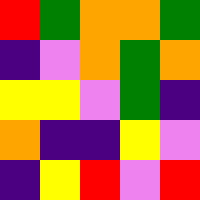[["red", "green", "orange", "orange", "green"], ["indigo", "violet", "orange", "green", "orange"], ["yellow", "yellow", "violet", "green", "indigo"], ["orange", "indigo", "indigo", "yellow", "violet"], ["indigo", "yellow", "red", "violet", "red"]]